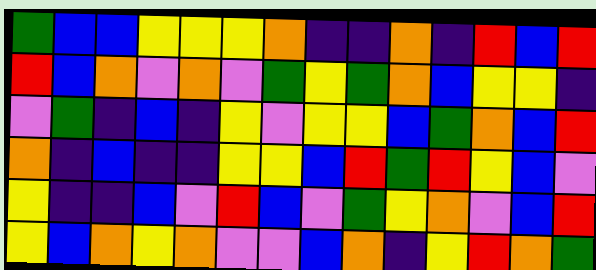[["green", "blue", "blue", "yellow", "yellow", "yellow", "orange", "indigo", "indigo", "orange", "indigo", "red", "blue", "red"], ["red", "blue", "orange", "violet", "orange", "violet", "green", "yellow", "green", "orange", "blue", "yellow", "yellow", "indigo"], ["violet", "green", "indigo", "blue", "indigo", "yellow", "violet", "yellow", "yellow", "blue", "green", "orange", "blue", "red"], ["orange", "indigo", "blue", "indigo", "indigo", "yellow", "yellow", "blue", "red", "green", "red", "yellow", "blue", "violet"], ["yellow", "indigo", "indigo", "blue", "violet", "red", "blue", "violet", "green", "yellow", "orange", "violet", "blue", "red"], ["yellow", "blue", "orange", "yellow", "orange", "violet", "violet", "blue", "orange", "indigo", "yellow", "red", "orange", "green"]]